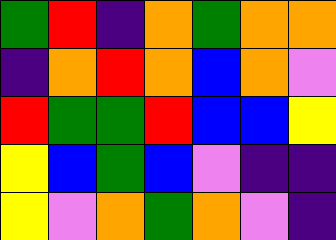[["green", "red", "indigo", "orange", "green", "orange", "orange"], ["indigo", "orange", "red", "orange", "blue", "orange", "violet"], ["red", "green", "green", "red", "blue", "blue", "yellow"], ["yellow", "blue", "green", "blue", "violet", "indigo", "indigo"], ["yellow", "violet", "orange", "green", "orange", "violet", "indigo"]]